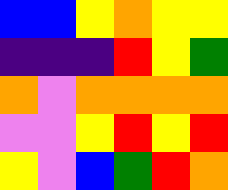[["blue", "blue", "yellow", "orange", "yellow", "yellow"], ["indigo", "indigo", "indigo", "red", "yellow", "green"], ["orange", "violet", "orange", "orange", "orange", "orange"], ["violet", "violet", "yellow", "red", "yellow", "red"], ["yellow", "violet", "blue", "green", "red", "orange"]]